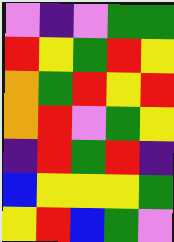[["violet", "indigo", "violet", "green", "green"], ["red", "yellow", "green", "red", "yellow"], ["orange", "green", "red", "yellow", "red"], ["orange", "red", "violet", "green", "yellow"], ["indigo", "red", "green", "red", "indigo"], ["blue", "yellow", "yellow", "yellow", "green"], ["yellow", "red", "blue", "green", "violet"]]